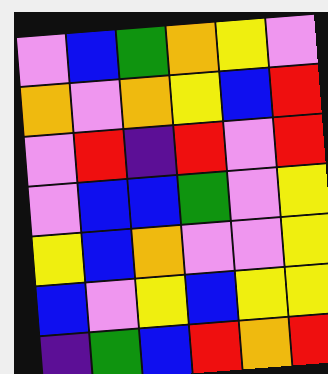[["violet", "blue", "green", "orange", "yellow", "violet"], ["orange", "violet", "orange", "yellow", "blue", "red"], ["violet", "red", "indigo", "red", "violet", "red"], ["violet", "blue", "blue", "green", "violet", "yellow"], ["yellow", "blue", "orange", "violet", "violet", "yellow"], ["blue", "violet", "yellow", "blue", "yellow", "yellow"], ["indigo", "green", "blue", "red", "orange", "red"]]